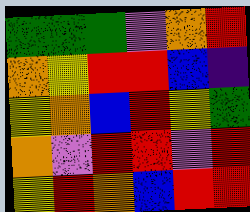[["green", "green", "green", "violet", "orange", "red"], ["orange", "yellow", "red", "red", "blue", "indigo"], ["yellow", "orange", "blue", "red", "yellow", "green"], ["orange", "violet", "red", "red", "violet", "red"], ["yellow", "red", "orange", "blue", "red", "red"]]